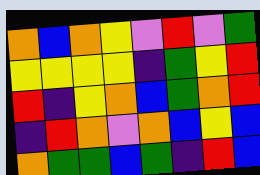[["orange", "blue", "orange", "yellow", "violet", "red", "violet", "green"], ["yellow", "yellow", "yellow", "yellow", "indigo", "green", "yellow", "red"], ["red", "indigo", "yellow", "orange", "blue", "green", "orange", "red"], ["indigo", "red", "orange", "violet", "orange", "blue", "yellow", "blue"], ["orange", "green", "green", "blue", "green", "indigo", "red", "blue"]]